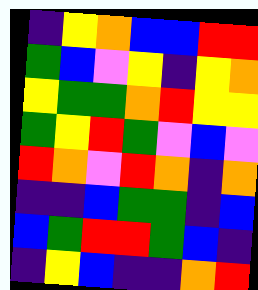[["indigo", "yellow", "orange", "blue", "blue", "red", "red"], ["green", "blue", "violet", "yellow", "indigo", "yellow", "orange"], ["yellow", "green", "green", "orange", "red", "yellow", "yellow"], ["green", "yellow", "red", "green", "violet", "blue", "violet"], ["red", "orange", "violet", "red", "orange", "indigo", "orange"], ["indigo", "indigo", "blue", "green", "green", "indigo", "blue"], ["blue", "green", "red", "red", "green", "blue", "indigo"], ["indigo", "yellow", "blue", "indigo", "indigo", "orange", "red"]]